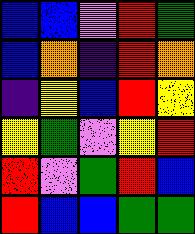[["blue", "blue", "violet", "red", "green"], ["blue", "orange", "indigo", "red", "orange"], ["indigo", "yellow", "blue", "red", "yellow"], ["yellow", "green", "violet", "yellow", "red"], ["red", "violet", "green", "red", "blue"], ["red", "blue", "blue", "green", "green"]]